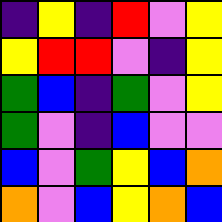[["indigo", "yellow", "indigo", "red", "violet", "yellow"], ["yellow", "red", "red", "violet", "indigo", "yellow"], ["green", "blue", "indigo", "green", "violet", "yellow"], ["green", "violet", "indigo", "blue", "violet", "violet"], ["blue", "violet", "green", "yellow", "blue", "orange"], ["orange", "violet", "blue", "yellow", "orange", "blue"]]